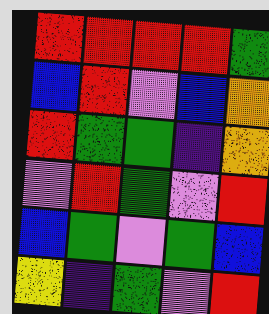[["red", "red", "red", "red", "green"], ["blue", "red", "violet", "blue", "orange"], ["red", "green", "green", "indigo", "orange"], ["violet", "red", "green", "violet", "red"], ["blue", "green", "violet", "green", "blue"], ["yellow", "indigo", "green", "violet", "red"]]